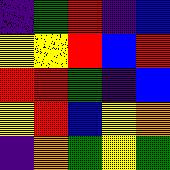[["indigo", "green", "red", "indigo", "blue"], ["yellow", "yellow", "red", "blue", "red"], ["red", "red", "green", "indigo", "blue"], ["yellow", "red", "blue", "yellow", "orange"], ["indigo", "orange", "green", "yellow", "green"]]